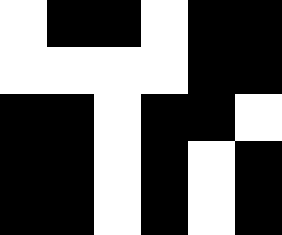[["white", "black", "black", "white", "black", "black"], ["white", "white", "white", "white", "black", "black"], ["black", "black", "white", "black", "black", "white"], ["black", "black", "white", "black", "white", "black"], ["black", "black", "white", "black", "white", "black"]]